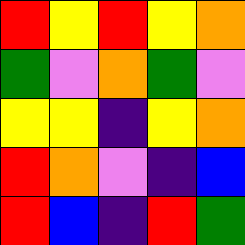[["red", "yellow", "red", "yellow", "orange"], ["green", "violet", "orange", "green", "violet"], ["yellow", "yellow", "indigo", "yellow", "orange"], ["red", "orange", "violet", "indigo", "blue"], ["red", "blue", "indigo", "red", "green"]]